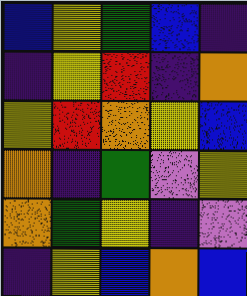[["blue", "yellow", "green", "blue", "indigo"], ["indigo", "yellow", "red", "indigo", "orange"], ["yellow", "red", "orange", "yellow", "blue"], ["orange", "indigo", "green", "violet", "yellow"], ["orange", "green", "yellow", "indigo", "violet"], ["indigo", "yellow", "blue", "orange", "blue"]]